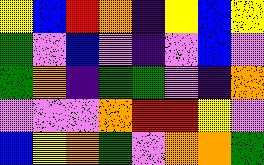[["yellow", "blue", "red", "orange", "indigo", "yellow", "blue", "yellow"], ["green", "violet", "blue", "violet", "indigo", "violet", "blue", "violet"], ["green", "orange", "indigo", "green", "green", "violet", "indigo", "orange"], ["violet", "violet", "violet", "orange", "red", "red", "yellow", "violet"], ["blue", "yellow", "orange", "green", "violet", "orange", "orange", "green"]]